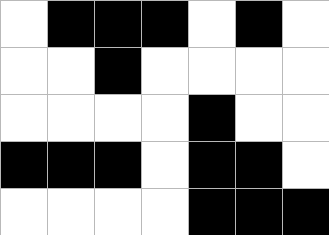[["white", "black", "black", "black", "white", "black", "white"], ["white", "white", "black", "white", "white", "white", "white"], ["white", "white", "white", "white", "black", "white", "white"], ["black", "black", "black", "white", "black", "black", "white"], ["white", "white", "white", "white", "black", "black", "black"]]